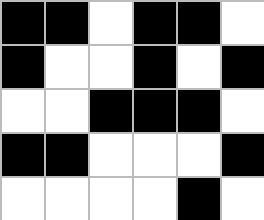[["black", "black", "white", "black", "black", "white"], ["black", "white", "white", "black", "white", "black"], ["white", "white", "black", "black", "black", "white"], ["black", "black", "white", "white", "white", "black"], ["white", "white", "white", "white", "black", "white"]]